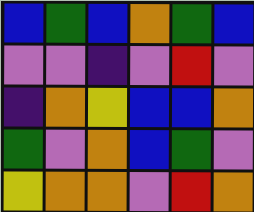[["blue", "green", "blue", "orange", "green", "blue"], ["violet", "violet", "indigo", "violet", "red", "violet"], ["indigo", "orange", "yellow", "blue", "blue", "orange"], ["green", "violet", "orange", "blue", "green", "violet"], ["yellow", "orange", "orange", "violet", "red", "orange"]]